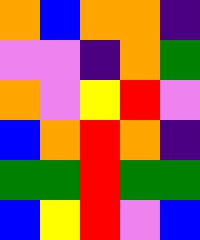[["orange", "blue", "orange", "orange", "indigo"], ["violet", "violet", "indigo", "orange", "green"], ["orange", "violet", "yellow", "red", "violet"], ["blue", "orange", "red", "orange", "indigo"], ["green", "green", "red", "green", "green"], ["blue", "yellow", "red", "violet", "blue"]]